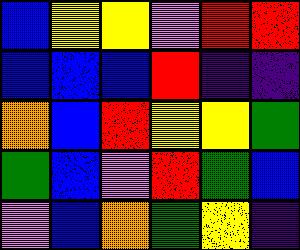[["blue", "yellow", "yellow", "violet", "red", "red"], ["blue", "blue", "blue", "red", "indigo", "indigo"], ["orange", "blue", "red", "yellow", "yellow", "green"], ["green", "blue", "violet", "red", "green", "blue"], ["violet", "blue", "orange", "green", "yellow", "indigo"]]